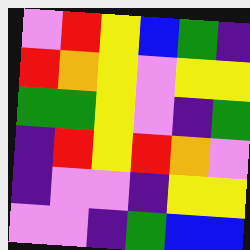[["violet", "red", "yellow", "blue", "green", "indigo"], ["red", "orange", "yellow", "violet", "yellow", "yellow"], ["green", "green", "yellow", "violet", "indigo", "green"], ["indigo", "red", "yellow", "red", "orange", "violet"], ["indigo", "violet", "violet", "indigo", "yellow", "yellow"], ["violet", "violet", "indigo", "green", "blue", "blue"]]